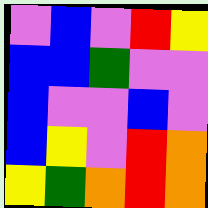[["violet", "blue", "violet", "red", "yellow"], ["blue", "blue", "green", "violet", "violet"], ["blue", "violet", "violet", "blue", "violet"], ["blue", "yellow", "violet", "red", "orange"], ["yellow", "green", "orange", "red", "orange"]]